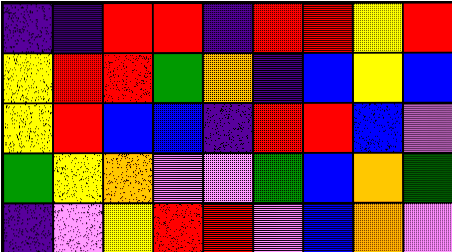[["indigo", "indigo", "red", "red", "indigo", "red", "red", "yellow", "red"], ["yellow", "red", "red", "green", "orange", "indigo", "blue", "yellow", "blue"], ["yellow", "red", "blue", "blue", "indigo", "red", "red", "blue", "violet"], ["green", "yellow", "orange", "violet", "violet", "green", "blue", "orange", "green"], ["indigo", "violet", "yellow", "red", "red", "violet", "blue", "orange", "violet"]]